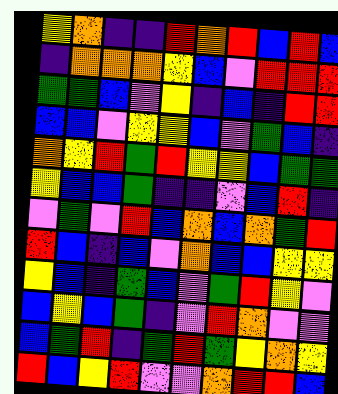[["yellow", "orange", "indigo", "indigo", "red", "orange", "red", "blue", "red", "blue"], ["indigo", "orange", "orange", "orange", "yellow", "blue", "violet", "red", "red", "red"], ["green", "green", "blue", "violet", "yellow", "indigo", "blue", "indigo", "red", "red"], ["blue", "blue", "violet", "yellow", "yellow", "blue", "violet", "green", "blue", "indigo"], ["orange", "yellow", "red", "green", "red", "yellow", "yellow", "blue", "green", "green"], ["yellow", "blue", "blue", "green", "indigo", "indigo", "violet", "blue", "red", "indigo"], ["violet", "green", "violet", "red", "blue", "orange", "blue", "orange", "green", "red"], ["red", "blue", "indigo", "blue", "violet", "orange", "blue", "blue", "yellow", "yellow"], ["yellow", "blue", "indigo", "green", "blue", "violet", "green", "red", "yellow", "violet"], ["blue", "yellow", "blue", "green", "indigo", "violet", "red", "orange", "violet", "violet"], ["blue", "green", "red", "indigo", "green", "red", "green", "yellow", "orange", "yellow"], ["red", "blue", "yellow", "red", "violet", "violet", "orange", "red", "red", "blue"]]